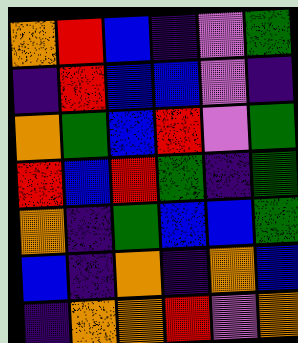[["orange", "red", "blue", "indigo", "violet", "green"], ["indigo", "red", "blue", "blue", "violet", "indigo"], ["orange", "green", "blue", "red", "violet", "green"], ["red", "blue", "red", "green", "indigo", "green"], ["orange", "indigo", "green", "blue", "blue", "green"], ["blue", "indigo", "orange", "indigo", "orange", "blue"], ["indigo", "orange", "orange", "red", "violet", "orange"]]